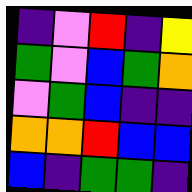[["indigo", "violet", "red", "indigo", "yellow"], ["green", "violet", "blue", "green", "orange"], ["violet", "green", "blue", "indigo", "indigo"], ["orange", "orange", "red", "blue", "blue"], ["blue", "indigo", "green", "green", "indigo"]]